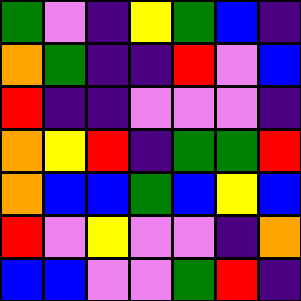[["green", "violet", "indigo", "yellow", "green", "blue", "indigo"], ["orange", "green", "indigo", "indigo", "red", "violet", "blue"], ["red", "indigo", "indigo", "violet", "violet", "violet", "indigo"], ["orange", "yellow", "red", "indigo", "green", "green", "red"], ["orange", "blue", "blue", "green", "blue", "yellow", "blue"], ["red", "violet", "yellow", "violet", "violet", "indigo", "orange"], ["blue", "blue", "violet", "violet", "green", "red", "indigo"]]